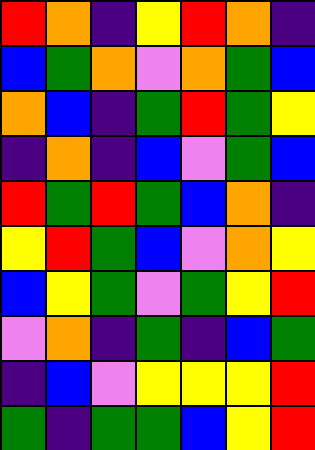[["red", "orange", "indigo", "yellow", "red", "orange", "indigo"], ["blue", "green", "orange", "violet", "orange", "green", "blue"], ["orange", "blue", "indigo", "green", "red", "green", "yellow"], ["indigo", "orange", "indigo", "blue", "violet", "green", "blue"], ["red", "green", "red", "green", "blue", "orange", "indigo"], ["yellow", "red", "green", "blue", "violet", "orange", "yellow"], ["blue", "yellow", "green", "violet", "green", "yellow", "red"], ["violet", "orange", "indigo", "green", "indigo", "blue", "green"], ["indigo", "blue", "violet", "yellow", "yellow", "yellow", "red"], ["green", "indigo", "green", "green", "blue", "yellow", "red"]]